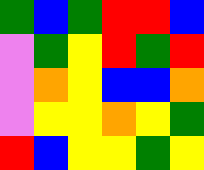[["green", "blue", "green", "red", "red", "blue"], ["violet", "green", "yellow", "red", "green", "red"], ["violet", "orange", "yellow", "blue", "blue", "orange"], ["violet", "yellow", "yellow", "orange", "yellow", "green"], ["red", "blue", "yellow", "yellow", "green", "yellow"]]